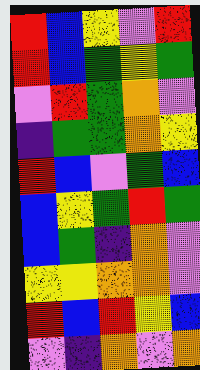[["red", "blue", "yellow", "violet", "red"], ["red", "blue", "green", "yellow", "green"], ["violet", "red", "green", "orange", "violet"], ["indigo", "green", "green", "orange", "yellow"], ["red", "blue", "violet", "green", "blue"], ["blue", "yellow", "green", "red", "green"], ["blue", "green", "indigo", "orange", "violet"], ["yellow", "yellow", "orange", "orange", "violet"], ["red", "blue", "red", "yellow", "blue"], ["violet", "indigo", "orange", "violet", "orange"]]